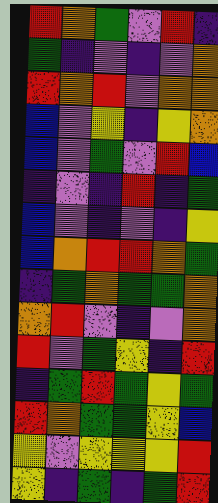[["red", "orange", "green", "violet", "red", "indigo"], ["green", "indigo", "violet", "indigo", "violet", "orange"], ["red", "orange", "red", "violet", "orange", "orange"], ["blue", "violet", "yellow", "indigo", "yellow", "orange"], ["blue", "violet", "green", "violet", "red", "blue"], ["indigo", "violet", "indigo", "red", "indigo", "green"], ["blue", "violet", "indigo", "violet", "indigo", "yellow"], ["blue", "orange", "red", "red", "orange", "green"], ["indigo", "green", "orange", "green", "green", "orange"], ["orange", "red", "violet", "indigo", "violet", "orange"], ["red", "violet", "green", "yellow", "indigo", "red"], ["indigo", "green", "red", "green", "yellow", "green"], ["red", "orange", "green", "green", "yellow", "blue"], ["yellow", "violet", "yellow", "yellow", "yellow", "red"], ["yellow", "indigo", "green", "indigo", "green", "red"]]